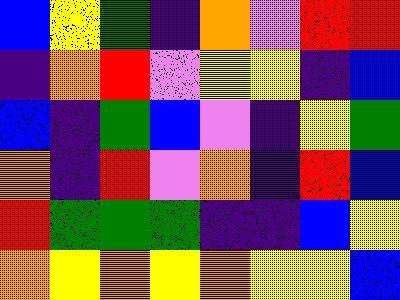[["blue", "yellow", "green", "indigo", "orange", "violet", "red", "red"], ["indigo", "orange", "red", "violet", "yellow", "yellow", "indigo", "blue"], ["blue", "indigo", "green", "blue", "violet", "indigo", "yellow", "green"], ["orange", "indigo", "red", "violet", "orange", "indigo", "red", "blue"], ["red", "green", "green", "green", "indigo", "indigo", "blue", "yellow"], ["orange", "yellow", "orange", "yellow", "orange", "yellow", "yellow", "blue"]]